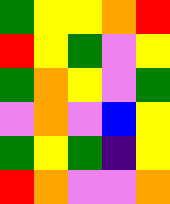[["green", "yellow", "yellow", "orange", "red"], ["red", "yellow", "green", "violet", "yellow"], ["green", "orange", "yellow", "violet", "green"], ["violet", "orange", "violet", "blue", "yellow"], ["green", "yellow", "green", "indigo", "yellow"], ["red", "orange", "violet", "violet", "orange"]]